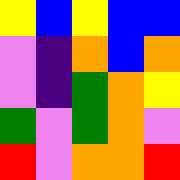[["yellow", "blue", "yellow", "blue", "blue"], ["violet", "indigo", "orange", "blue", "orange"], ["violet", "indigo", "green", "orange", "yellow"], ["green", "violet", "green", "orange", "violet"], ["red", "violet", "orange", "orange", "red"]]